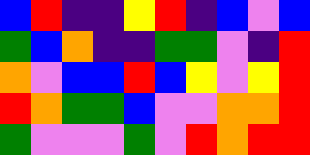[["blue", "red", "indigo", "indigo", "yellow", "red", "indigo", "blue", "violet", "blue"], ["green", "blue", "orange", "indigo", "indigo", "green", "green", "violet", "indigo", "red"], ["orange", "violet", "blue", "blue", "red", "blue", "yellow", "violet", "yellow", "red"], ["red", "orange", "green", "green", "blue", "violet", "violet", "orange", "orange", "red"], ["green", "violet", "violet", "violet", "green", "violet", "red", "orange", "red", "red"]]